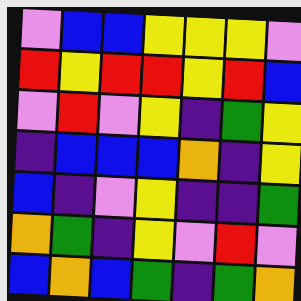[["violet", "blue", "blue", "yellow", "yellow", "yellow", "violet"], ["red", "yellow", "red", "red", "yellow", "red", "blue"], ["violet", "red", "violet", "yellow", "indigo", "green", "yellow"], ["indigo", "blue", "blue", "blue", "orange", "indigo", "yellow"], ["blue", "indigo", "violet", "yellow", "indigo", "indigo", "green"], ["orange", "green", "indigo", "yellow", "violet", "red", "violet"], ["blue", "orange", "blue", "green", "indigo", "green", "orange"]]